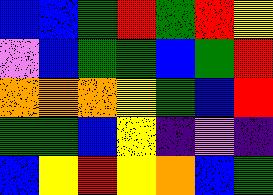[["blue", "blue", "green", "red", "green", "red", "yellow"], ["violet", "blue", "green", "green", "blue", "green", "red"], ["orange", "orange", "orange", "yellow", "green", "blue", "red"], ["green", "green", "blue", "yellow", "indigo", "violet", "indigo"], ["blue", "yellow", "red", "yellow", "orange", "blue", "green"]]